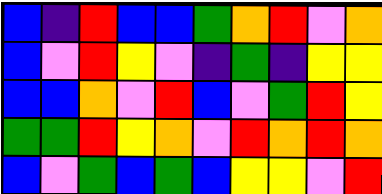[["blue", "indigo", "red", "blue", "blue", "green", "orange", "red", "violet", "orange"], ["blue", "violet", "red", "yellow", "violet", "indigo", "green", "indigo", "yellow", "yellow"], ["blue", "blue", "orange", "violet", "red", "blue", "violet", "green", "red", "yellow"], ["green", "green", "red", "yellow", "orange", "violet", "red", "orange", "red", "orange"], ["blue", "violet", "green", "blue", "green", "blue", "yellow", "yellow", "violet", "red"]]